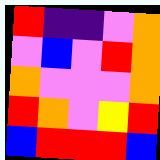[["red", "indigo", "indigo", "violet", "orange"], ["violet", "blue", "violet", "red", "orange"], ["orange", "violet", "violet", "violet", "orange"], ["red", "orange", "violet", "yellow", "red"], ["blue", "red", "red", "red", "blue"]]